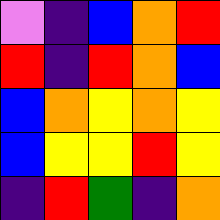[["violet", "indigo", "blue", "orange", "red"], ["red", "indigo", "red", "orange", "blue"], ["blue", "orange", "yellow", "orange", "yellow"], ["blue", "yellow", "yellow", "red", "yellow"], ["indigo", "red", "green", "indigo", "orange"]]